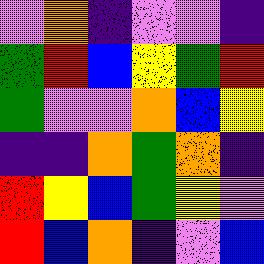[["violet", "orange", "indigo", "violet", "violet", "indigo"], ["green", "red", "blue", "yellow", "green", "red"], ["green", "violet", "violet", "orange", "blue", "yellow"], ["indigo", "indigo", "orange", "green", "orange", "indigo"], ["red", "yellow", "blue", "green", "yellow", "violet"], ["red", "blue", "orange", "indigo", "violet", "blue"]]